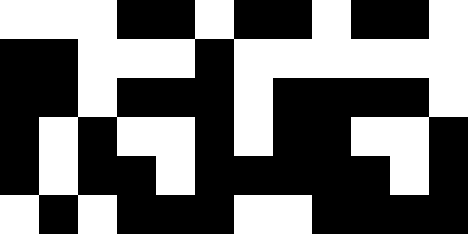[["white", "white", "white", "black", "black", "white", "black", "black", "white", "black", "black", "white"], ["black", "black", "white", "white", "white", "black", "white", "white", "white", "white", "white", "white"], ["black", "black", "white", "black", "black", "black", "white", "black", "black", "black", "black", "white"], ["black", "white", "black", "white", "white", "black", "white", "black", "black", "white", "white", "black"], ["black", "white", "black", "black", "white", "black", "black", "black", "black", "black", "white", "black"], ["white", "black", "white", "black", "black", "black", "white", "white", "black", "black", "black", "black"]]